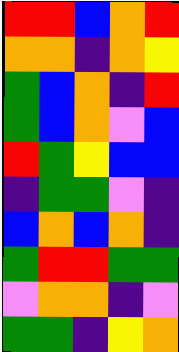[["red", "red", "blue", "orange", "red"], ["orange", "orange", "indigo", "orange", "yellow"], ["green", "blue", "orange", "indigo", "red"], ["green", "blue", "orange", "violet", "blue"], ["red", "green", "yellow", "blue", "blue"], ["indigo", "green", "green", "violet", "indigo"], ["blue", "orange", "blue", "orange", "indigo"], ["green", "red", "red", "green", "green"], ["violet", "orange", "orange", "indigo", "violet"], ["green", "green", "indigo", "yellow", "orange"]]